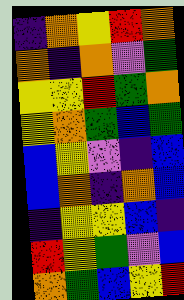[["indigo", "orange", "yellow", "red", "orange"], ["orange", "indigo", "orange", "violet", "green"], ["yellow", "yellow", "red", "green", "orange"], ["yellow", "orange", "green", "blue", "green"], ["blue", "yellow", "violet", "indigo", "blue"], ["blue", "orange", "indigo", "orange", "blue"], ["indigo", "yellow", "yellow", "blue", "indigo"], ["red", "yellow", "green", "violet", "blue"], ["orange", "green", "blue", "yellow", "red"]]